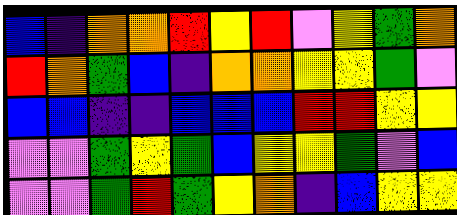[["blue", "indigo", "orange", "orange", "red", "yellow", "red", "violet", "yellow", "green", "orange"], ["red", "orange", "green", "blue", "indigo", "orange", "orange", "yellow", "yellow", "green", "violet"], ["blue", "blue", "indigo", "indigo", "blue", "blue", "blue", "red", "red", "yellow", "yellow"], ["violet", "violet", "green", "yellow", "green", "blue", "yellow", "yellow", "green", "violet", "blue"], ["violet", "violet", "green", "red", "green", "yellow", "orange", "indigo", "blue", "yellow", "yellow"]]